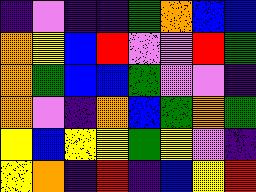[["indigo", "violet", "indigo", "indigo", "green", "orange", "blue", "blue"], ["orange", "yellow", "blue", "red", "violet", "violet", "red", "green"], ["orange", "green", "blue", "blue", "green", "violet", "violet", "indigo"], ["orange", "violet", "indigo", "orange", "blue", "green", "orange", "green"], ["yellow", "blue", "yellow", "yellow", "green", "yellow", "violet", "indigo"], ["yellow", "orange", "indigo", "red", "indigo", "blue", "yellow", "red"]]